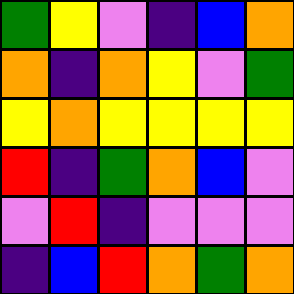[["green", "yellow", "violet", "indigo", "blue", "orange"], ["orange", "indigo", "orange", "yellow", "violet", "green"], ["yellow", "orange", "yellow", "yellow", "yellow", "yellow"], ["red", "indigo", "green", "orange", "blue", "violet"], ["violet", "red", "indigo", "violet", "violet", "violet"], ["indigo", "blue", "red", "orange", "green", "orange"]]